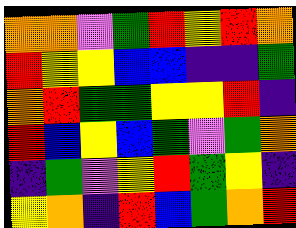[["orange", "orange", "violet", "green", "red", "yellow", "red", "orange"], ["red", "yellow", "yellow", "blue", "blue", "indigo", "indigo", "green"], ["orange", "red", "green", "green", "yellow", "yellow", "red", "indigo"], ["red", "blue", "yellow", "blue", "green", "violet", "green", "orange"], ["indigo", "green", "violet", "yellow", "red", "green", "yellow", "indigo"], ["yellow", "orange", "indigo", "red", "blue", "green", "orange", "red"]]